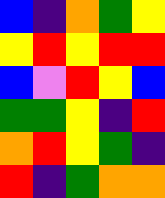[["blue", "indigo", "orange", "green", "yellow"], ["yellow", "red", "yellow", "red", "red"], ["blue", "violet", "red", "yellow", "blue"], ["green", "green", "yellow", "indigo", "red"], ["orange", "red", "yellow", "green", "indigo"], ["red", "indigo", "green", "orange", "orange"]]